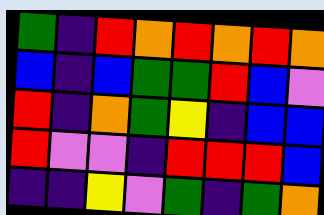[["green", "indigo", "red", "orange", "red", "orange", "red", "orange"], ["blue", "indigo", "blue", "green", "green", "red", "blue", "violet"], ["red", "indigo", "orange", "green", "yellow", "indigo", "blue", "blue"], ["red", "violet", "violet", "indigo", "red", "red", "red", "blue"], ["indigo", "indigo", "yellow", "violet", "green", "indigo", "green", "orange"]]